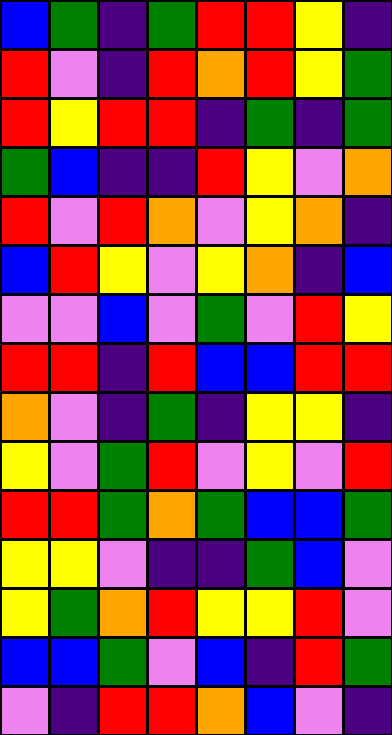[["blue", "green", "indigo", "green", "red", "red", "yellow", "indigo"], ["red", "violet", "indigo", "red", "orange", "red", "yellow", "green"], ["red", "yellow", "red", "red", "indigo", "green", "indigo", "green"], ["green", "blue", "indigo", "indigo", "red", "yellow", "violet", "orange"], ["red", "violet", "red", "orange", "violet", "yellow", "orange", "indigo"], ["blue", "red", "yellow", "violet", "yellow", "orange", "indigo", "blue"], ["violet", "violet", "blue", "violet", "green", "violet", "red", "yellow"], ["red", "red", "indigo", "red", "blue", "blue", "red", "red"], ["orange", "violet", "indigo", "green", "indigo", "yellow", "yellow", "indigo"], ["yellow", "violet", "green", "red", "violet", "yellow", "violet", "red"], ["red", "red", "green", "orange", "green", "blue", "blue", "green"], ["yellow", "yellow", "violet", "indigo", "indigo", "green", "blue", "violet"], ["yellow", "green", "orange", "red", "yellow", "yellow", "red", "violet"], ["blue", "blue", "green", "violet", "blue", "indigo", "red", "green"], ["violet", "indigo", "red", "red", "orange", "blue", "violet", "indigo"]]